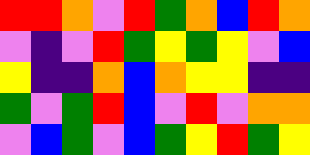[["red", "red", "orange", "violet", "red", "green", "orange", "blue", "red", "orange"], ["violet", "indigo", "violet", "red", "green", "yellow", "green", "yellow", "violet", "blue"], ["yellow", "indigo", "indigo", "orange", "blue", "orange", "yellow", "yellow", "indigo", "indigo"], ["green", "violet", "green", "red", "blue", "violet", "red", "violet", "orange", "orange"], ["violet", "blue", "green", "violet", "blue", "green", "yellow", "red", "green", "yellow"]]